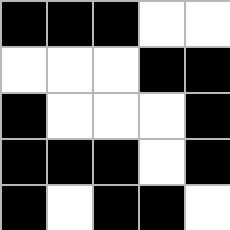[["black", "black", "black", "white", "white"], ["white", "white", "white", "black", "black"], ["black", "white", "white", "white", "black"], ["black", "black", "black", "white", "black"], ["black", "white", "black", "black", "white"]]